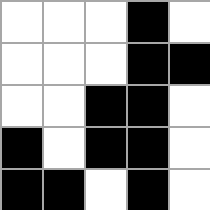[["white", "white", "white", "black", "white"], ["white", "white", "white", "black", "black"], ["white", "white", "black", "black", "white"], ["black", "white", "black", "black", "white"], ["black", "black", "white", "black", "white"]]